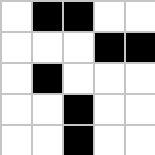[["white", "black", "black", "white", "white"], ["white", "white", "white", "black", "black"], ["white", "black", "white", "white", "white"], ["white", "white", "black", "white", "white"], ["white", "white", "black", "white", "white"]]